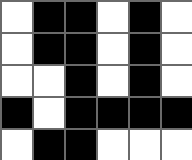[["white", "black", "black", "white", "black", "white"], ["white", "black", "black", "white", "black", "white"], ["white", "white", "black", "white", "black", "white"], ["black", "white", "black", "black", "black", "black"], ["white", "black", "black", "white", "white", "white"]]